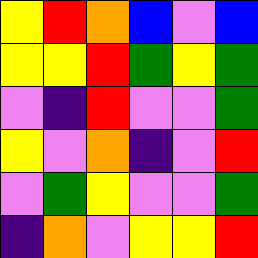[["yellow", "red", "orange", "blue", "violet", "blue"], ["yellow", "yellow", "red", "green", "yellow", "green"], ["violet", "indigo", "red", "violet", "violet", "green"], ["yellow", "violet", "orange", "indigo", "violet", "red"], ["violet", "green", "yellow", "violet", "violet", "green"], ["indigo", "orange", "violet", "yellow", "yellow", "red"]]